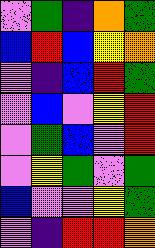[["violet", "green", "indigo", "orange", "green"], ["blue", "red", "blue", "yellow", "orange"], ["violet", "indigo", "blue", "red", "green"], ["violet", "blue", "violet", "yellow", "red"], ["violet", "green", "blue", "violet", "red"], ["violet", "yellow", "green", "violet", "green"], ["blue", "violet", "violet", "yellow", "green"], ["violet", "indigo", "red", "red", "orange"]]